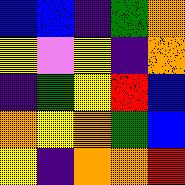[["blue", "blue", "indigo", "green", "orange"], ["yellow", "violet", "yellow", "indigo", "orange"], ["indigo", "green", "yellow", "red", "blue"], ["orange", "yellow", "orange", "green", "blue"], ["yellow", "indigo", "orange", "orange", "red"]]